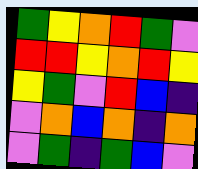[["green", "yellow", "orange", "red", "green", "violet"], ["red", "red", "yellow", "orange", "red", "yellow"], ["yellow", "green", "violet", "red", "blue", "indigo"], ["violet", "orange", "blue", "orange", "indigo", "orange"], ["violet", "green", "indigo", "green", "blue", "violet"]]